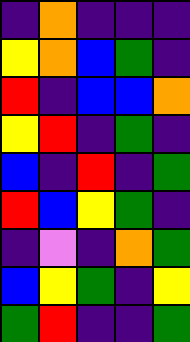[["indigo", "orange", "indigo", "indigo", "indigo"], ["yellow", "orange", "blue", "green", "indigo"], ["red", "indigo", "blue", "blue", "orange"], ["yellow", "red", "indigo", "green", "indigo"], ["blue", "indigo", "red", "indigo", "green"], ["red", "blue", "yellow", "green", "indigo"], ["indigo", "violet", "indigo", "orange", "green"], ["blue", "yellow", "green", "indigo", "yellow"], ["green", "red", "indigo", "indigo", "green"]]